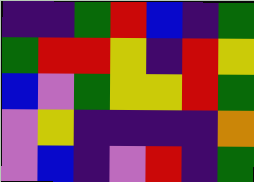[["indigo", "indigo", "green", "red", "blue", "indigo", "green"], ["green", "red", "red", "yellow", "indigo", "red", "yellow"], ["blue", "violet", "green", "yellow", "yellow", "red", "green"], ["violet", "yellow", "indigo", "indigo", "indigo", "indigo", "orange"], ["violet", "blue", "indigo", "violet", "red", "indigo", "green"]]